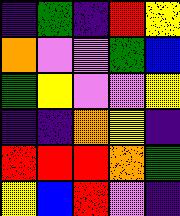[["indigo", "green", "indigo", "red", "yellow"], ["orange", "violet", "violet", "green", "blue"], ["green", "yellow", "violet", "violet", "yellow"], ["indigo", "indigo", "orange", "yellow", "indigo"], ["red", "red", "red", "orange", "green"], ["yellow", "blue", "red", "violet", "indigo"]]